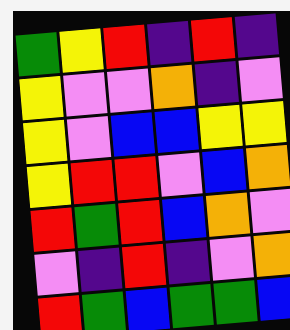[["green", "yellow", "red", "indigo", "red", "indigo"], ["yellow", "violet", "violet", "orange", "indigo", "violet"], ["yellow", "violet", "blue", "blue", "yellow", "yellow"], ["yellow", "red", "red", "violet", "blue", "orange"], ["red", "green", "red", "blue", "orange", "violet"], ["violet", "indigo", "red", "indigo", "violet", "orange"], ["red", "green", "blue", "green", "green", "blue"]]